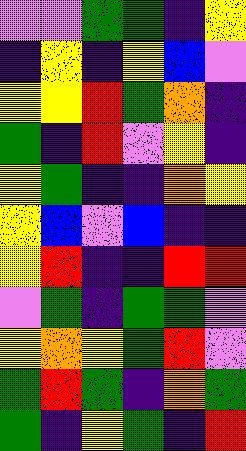[["violet", "violet", "green", "green", "indigo", "yellow"], ["indigo", "yellow", "indigo", "yellow", "blue", "violet"], ["yellow", "yellow", "red", "green", "orange", "indigo"], ["green", "indigo", "red", "violet", "yellow", "indigo"], ["yellow", "green", "indigo", "indigo", "orange", "yellow"], ["yellow", "blue", "violet", "blue", "indigo", "indigo"], ["yellow", "red", "indigo", "indigo", "red", "red"], ["violet", "green", "indigo", "green", "green", "violet"], ["yellow", "orange", "yellow", "green", "red", "violet"], ["green", "red", "green", "indigo", "orange", "green"], ["green", "indigo", "yellow", "green", "indigo", "red"]]